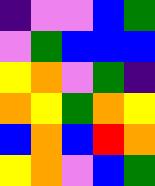[["indigo", "violet", "violet", "blue", "green"], ["violet", "green", "blue", "blue", "blue"], ["yellow", "orange", "violet", "green", "indigo"], ["orange", "yellow", "green", "orange", "yellow"], ["blue", "orange", "blue", "red", "orange"], ["yellow", "orange", "violet", "blue", "green"]]